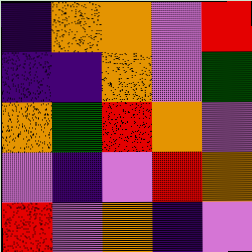[["indigo", "orange", "orange", "violet", "red"], ["indigo", "indigo", "orange", "violet", "green"], ["orange", "green", "red", "orange", "violet"], ["violet", "indigo", "violet", "red", "orange"], ["red", "violet", "orange", "indigo", "violet"]]